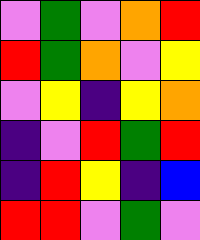[["violet", "green", "violet", "orange", "red"], ["red", "green", "orange", "violet", "yellow"], ["violet", "yellow", "indigo", "yellow", "orange"], ["indigo", "violet", "red", "green", "red"], ["indigo", "red", "yellow", "indigo", "blue"], ["red", "red", "violet", "green", "violet"]]